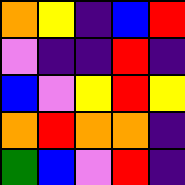[["orange", "yellow", "indigo", "blue", "red"], ["violet", "indigo", "indigo", "red", "indigo"], ["blue", "violet", "yellow", "red", "yellow"], ["orange", "red", "orange", "orange", "indigo"], ["green", "blue", "violet", "red", "indigo"]]